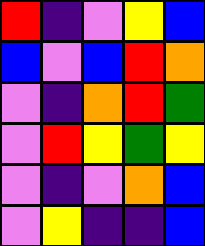[["red", "indigo", "violet", "yellow", "blue"], ["blue", "violet", "blue", "red", "orange"], ["violet", "indigo", "orange", "red", "green"], ["violet", "red", "yellow", "green", "yellow"], ["violet", "indigo", "violet", "orange", "blue"], ["violet", "yellow", "indigo", "indigo", "blue"]]